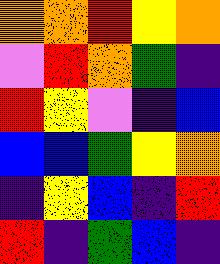[["orange", "orange", "red", "yellow", "orange"], ["violet", "red", "orange", "green", "indigo"], ["red", "yellow", "violet", "indigo", "blue"], ["blue", "blue", "green", "yellow", "orange"], ["indigo", "yellow", "blue", "indigo", "red"], ["red", "indigo", "green", "blue", "indigo"]]